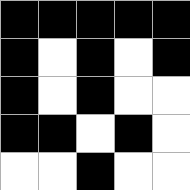[["black", "black", "black", "black", "black"], ["black", "white", "black", "white", "black"], ["black", "white", "black", "white", "white"], ["black", "black", "white", "black", "white"], ["white", "white", "black", "white", "white"]]